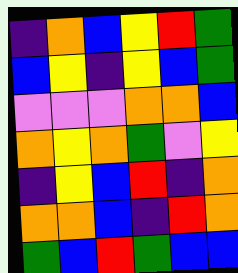[["indigo", "orange", "blue", "yellow", "red", "green"], ["blue", "yellow", "indigo", "yellow", "blue", "green"], ["violet", "violet", "violet", "orange", "orange", "blue"], ["orange", "yellow", "orange", "green", "violet", "yellow"], ["indigo", "yellow", "blue", "red", "indigo", "orange"], ["orange", "orange", "blue", "indigo", "red", "orange"], ["green", "blue", "red", "green", "blue", "blue"]]